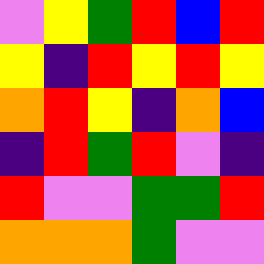[["violet", "yellow", "green", "red", "blue", "red"], ["yellow", "indigo", "red", "yellow", "red", "yellow"], ["orange", "red", "yellow", "indigo", "orange", "blue"], ["indigo", "red", "green", "red", "violet", "indigo"], ["red", "violet", "violet", "green", "green", "red"], ["orange", "orange", "orange", "green", "violet", "violet"]]